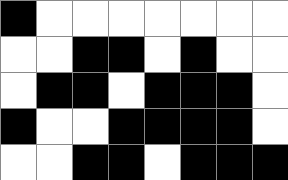[["black", "white", "white", "white", "white", "white", "white", "white"], ["white", "white", "black", "black", "white", "black", "white", "white"], ["white", "black", "black", "white", "black", "black", "black", "white"], ["black", "white", "white", "black", "black", "black", "black", "white"], ["white", "white", "black", "black", "white", "black", "black", "black"]]